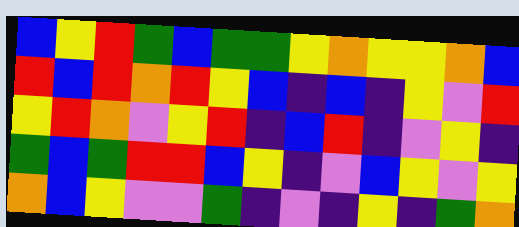[["blue", "yellow", "red", "green", "blue", "green", "green", "yellow", "orange", "yellow", "yellow", "orange", "blue"], ["red", "blue", "red", "orange", "red", "yellow", "blue", "indigo", "blue", "indigo", "yellow", "violet", "red"], ["yellow", "red", "orange", "violet", "yellow", "red", "indigo", "blue", "red", "indigo", "violet", "yellow", "indigo"], ["green", "blue", "green", "red", "red", "blue", "yellow", "indigo", "violet", "blue", "yellow", "violet", "yellow"], ["orange", "blue", "yellow", "violet", "violet", "green", "indigo", "violet", "indigo", "yellow", "indigo", "green", "orange"]]